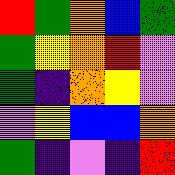[["red", "green", "orange", "blue", "green"], ["green", "yellow", "orange", "red", "violet"], ["green", "indigo", "orange", "yellow", "violet"], ["violet", "yellow", "blue", "blue", "orange"], ["green", "indigo", "violet", "indigo", "red"]]